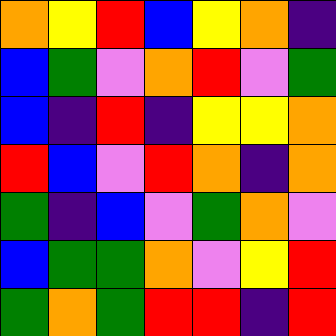[["orange", "yellow", "red", "blue", "yellow", "orange", "indigo"], ["blue", "green", "violet", "orange", "red", "violet", "green"], ["blue", "indigo", "red", "indigo", "yellow", "yellow", "orange"], ["red", "blue", "violet", "red", "orange", "indigo", "orange"], ["green", "indigo", "blue", "violet", "green", "orange", "violet"], ["blue", "green", "green", "orange", "violet", "yellow", "red"], ["green", "orange", "green", "red", "red", "indigo", "red"]]